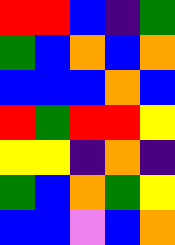[["red", "red", "blue", "indigo", "green"], ["green", "blue", "orange", "blue", "orange"], ["blue", "blue", "blue", "orange", "blue"], ["red", "green", "red", "red", "yellow"], ["yellow", "yellow", "indigo", "orange", "indigo"], ["green", "blue", "orange", "green", "yellow"], ["blue", "blue", "violet", "blue", "orange"]]